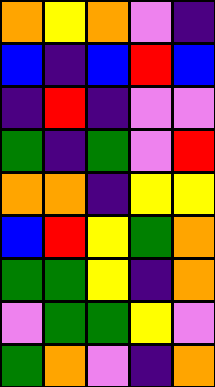[["orange", "yellow", "orange", "violet", "indigo"], ["blue", "indigo", "blue", "red", "blue"], ["indigo", "red", "indigo", "violet", "violet"], ["green", "indigo", "green", "violet", "red"], ["orange", "orange", "indigo", "yellow", "yellow"], ["blue", "red", "yellow", "green", "orange"], ["green", "green", "yellow", "indigo", "orange"], ["violet", "green", "green", "yellow", "violet"], ["green", "orange", "violet", "indigo", "orange"]]